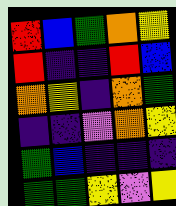[["red", "blue", "green", "orange", "yellow"], ["red", "indigo", "indigo", "red", "blue"], ["orange", "yellow", "indigo", "orange", "green"], ["indigo", "indigo", "violet", "orange", "yellow"], ["green", "blue", "indigo", "indigo", "indigo"], ["green", "green", "yellow", "violet", "yellow"]]